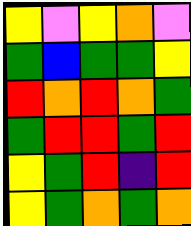[["yellow", "violet", "yellow", "orange", "violet"], ["green", "blue", "green", "green", "yellow"], ["red", "orange", "red", "orange", "green"], ["green", "red", "red", "green", "red"], ["yellow", "green", "red", "indigo", "red"], ["yellow", "green", "orange", "green", "orange"]]